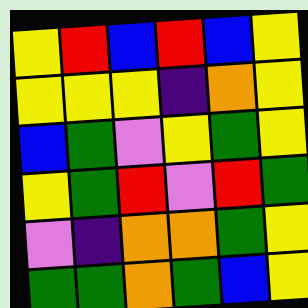[["yellow", "red", "blue", "red", "blue", "yellow"], ["yellow", "yellow", "yellow", "indigo", "orange", "yellow"], ["blue", "green", "violet", "yellow", "green", "yellow"], ["yellow", "green", "red", "violet", "red", "green"], ["violet", "indigo", "orange", "orange", "green", "yellow"], ["green", "green", "orange", "green", "blue", "yellow"]]